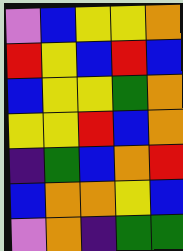[["violet", "blue", "yellow", "yellow", "orange"], ["red", "yellow", "blue", "red", "blue"], ["blue", "yellow", "yellow", "green", "orange"], ["yellow", "yellow", "red", "blue", "orange"], ["indigo", "green", "blue", "orange", "red"], ["blue", "orange", "orange", "yellow", "blue"], ["violet", "orange", "indigo", "green", "green"]]